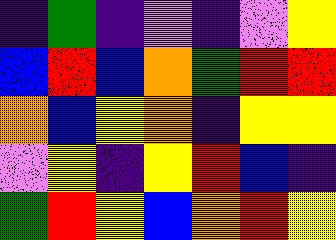[["indigo", "green", "indigo", "violet", "indigo", "violet", "yellow"], ["blue", "red", "blue", "orange", "green", "red", "red"], ["orange", "blue", "yellow", "orange", "indigo", "yellow", "yellow"], ["violet", "yellow", "indigo", "yellow", "red", "blue", "indigo"], ["green", "red", "yellow", "blue", "orange", "red", "yellow"]]